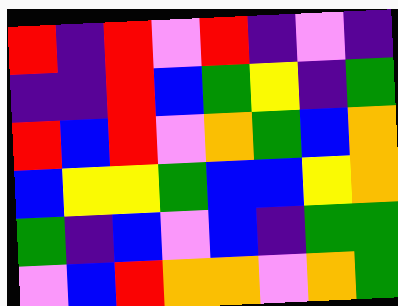[["red", "indigo", "red", "violet", "red", "indigo", "violet", "indigo"], ["indigo", "indigo", "red", "blue", "green", "yellow", "indigo", "green"], ["red", "blue", "red", "violet", "orange", "green", "blue", "orange"], ["blue", "yellow", "yellow", "green", "blue", "blue", "yellow", "orange"], ["green", "indigo", "blue", "violet", "blue", "indigo", "green", "green"], ["violet", "blue", "red", "orange", "orange", "violet", "orange", "green"]]